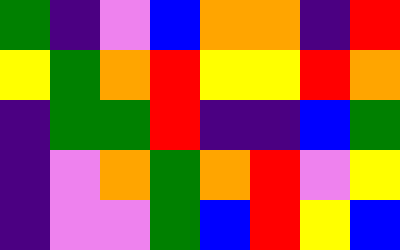[["green", "indigo", "violet", "blue", "orange", "orange", "indigo", "red"], ["yellow", "green", "orange", "red", "yellow", "yellow", "red", "orange"], ["indigo", "green", "green", "red", "indigo", "indigo", "blue", "green"], ["indigo", "violet", "orange", "green", "orange", "red", "violet", "yellow"], ["indigo", "violet", "violet", "green", "blue", "red", "yellow", "blue"]]